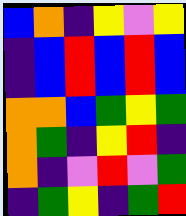[["blue", "orange", "indigo", "yellow", "violet", "yellow"], ["indigo", "blue", "red", "blue", "red", "blue"], ["indigo", "blue", "red", "blue", "red", "blue"], ["orange", "orange", "blue", "green", "yellow", "green"], ["orange", "green", "indigo", "yellow", "red", "indigo"], ["orange", "indigo", "violet", "red", "violet", "green"], ["indigo", "green", "yellow", "indigo", "green", "red"]]